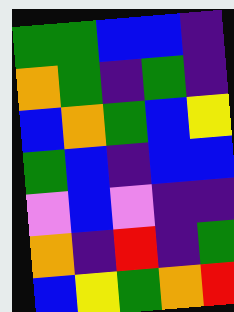[["green", "green", "blue", "blue", "indigo"], ["orange", "green", "indigo", "green", "indigo"], ["blue", "orange", "green", "blue", "yellow"], ["green", "blue", "indigo", "blue", "blue"], ["violet", "blue", "violet", "indigo", "indigo"], ["orange", "indigo", "red", "indigo", "green"], ["blue", "yellow", "green", "orange", "red"]]